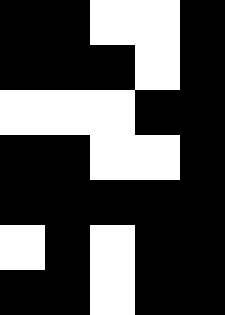[["black", "black", "white", "white", "black"], ["black", "black", "black", "white", "black"], ["white", "white", "white", "black", "black"], ["black", "black", "white", "white", "black"], ["black", "black", "black", "black", "black"], ["white", "black", "white", "black", "black"], ["black", "black", "white", "black", "black"]]